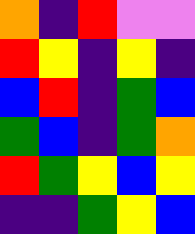[["orange", "indigo", "red", "violet", "violet"], ["red", "yellow", "indigo", "yellow", "indigo"], ["blue", "red", "indigo", "green", "blue"], ["green", "blue", "indigo", "green", "orange"], ["red", "green", "yellow", "blue", "yellow"], ["indigo", "indigo", "green", "yellow", "blue"]]